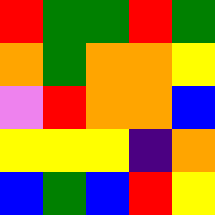[["red", "green", "green", "red", "green"], ["orange", "green", "orange", "orange", "yellow"], ["violet", "red", "orange", "orange", "blue"], ["yellow", "yellow", "yellow", "indigo", "orange"], ["blue", "green", "blue", "red", "yellow"]]